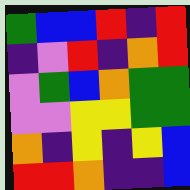[["green", "blue", "blue", "red", "indigo", "red"], ["indigo", "violet", "red", "indigo", "orange", "red"], ["violet", "green", "blue", "orange", "green", "green"], ["violet", "violet", "yellow", "yellow", "green", "green"], ["orange", "indigo", "yellow", "indigo", "yellow", "blue"], ["red", "red", "orange", "indigo", "indigo", "blue"]]